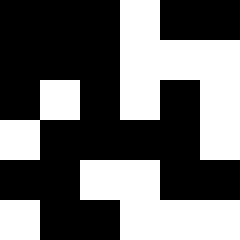[["black", "black", "black", "white", "black", "black"], ["black", "black", "black", "white", "white", "white"], ["black", "white", "black", "white", "black", "white"], ["white", "black", "black", "black", "black", "white"], ["black", "black", "white", "white", "black", "black"], ["white", "black", "black", "white", "white", "white"]]